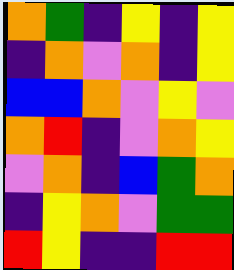[["orange", "green", "indigo", "yellow", "indigo", "yellow"], ["indigo", "orange", "violet", "orange", "indigo", "yellow"], ["blue", "blue", "orange", "violet", "yellow", "violet"], ["orange", "red", "indigo", "violet", "orange", "yellow"], ["violet", "orange", "indigo", "blue", "green", "orange"], ["indigo", "yellow", "orange", "violet", "green", "green"], ["red", "yellow", "indigo", "indigo", "red", "red"]]